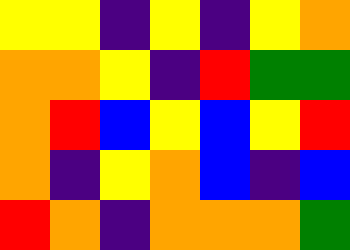[["yellow", "yellow", "indigo", "yellow", "indigo", "yellow", "orange"], ["orange", "orange", "yellow", "indigo", "red", "green", "green"], ["orange", "red", "blue", "yellow", "blue", "yellow", "red"], ["orange", "indigo", "yellow", "orange", "blue", "indigo", "blue"], ["red", "orange", "indigo", "orange", "orange", "orange", "green"]]